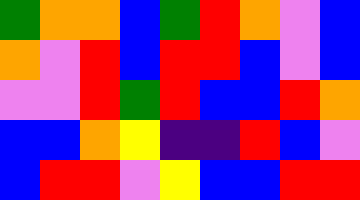[["green", "orange", "orange", "blue", "green", "red", "orange", "violet", "blue"], ["orange", "violet", "red", "blue", "red", "red", "blue", "violet", "blue"], ["violet", "violet", "red", "green", "red", "blue", "blue", "red", "orange"], ["blue", "blue", "orange", "yellow", "indigo", "indigo", "red", "blue", "violet"], ["blue", "red", "red", "violet", "yellow", "blue", "blue", "red", "red"]]